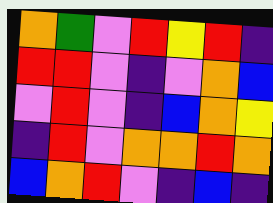[["orange", "green", "violet", "red", "yellow", "red", "indigo"], ["red", "red", "violet", "indigo", "violet", "orange", "blue"], ["violet", "red", "violet", "indigo", "blue", "orange", "yellow"], ["indigo", "red", "violet", "orange", "orange", "red", "orange"], ["blue", "orange", "red", "violet", "indigo", "blue", "indigo"]]